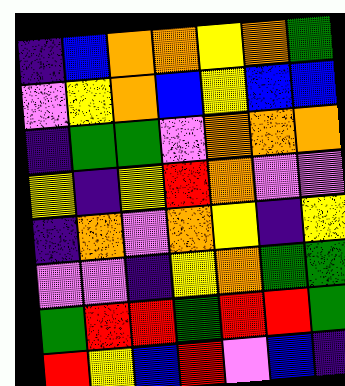[["indigo", "blue", "orange", "orange", "yellow", "orange", "green"], ["violet", "yellow", "orange", "blue", "yellow", "blue", "blue"], ["indigo", "green", "green", "violet", "orange", "orange", "orange"], ["yellow", "indigo", "yellow", "red", "orange", "violet", "violet"], ["indigo", "orange", "violet", "orange", "yellow", "indigo", "yellow"], ["violet", "violet", "indigo", "yellow", "orange", "green", "green"], ["green", "red", "red", "green", "red", "red", "green"], ["red", "yellow", "blue", "red", "violet", "blue", "indigo"]]